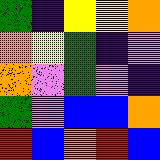[["green", "indigo", "yellow", "yellow", "orange"], ["orange", "yellow", "green", "indigo", "violet"], ["orange", "violet", "green", "violet", "indigo"], ["green", "violet", "blue", "blue", "orange"], ["red", "blue", "orange", "red", "blue"]]